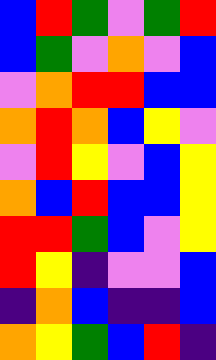[["blue", "red", "green", "violet", "green", "red"], ["blue", "green", "violet", "orange", "violet", "blue"], ["violet", "orange", "red", "red", "blue", "blue"], ["orange", "red", "orange", "blue", "yellow", "violet"], ["violet", "red", "yellow", "violet", "blue", "yellow"], ["orange", "blue", "red", "blue", "blue", "yellow"], ["red", "red", "green", "blue", "violet", "yellow"], ["red", "yellow", "indigo", "violet", "violet", "blue"], ["indigo", "orange", "blue", "indigo", "indigo", "blue"], ["orange", "yellow", "green", "blue", "red", "indigo"]]